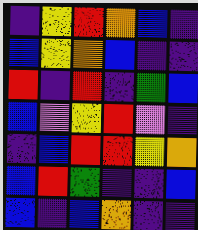[["indigo", "yellow", "red", "orange", "blue", "indigo"], ["blue", "yellow", "orange", "blue", "indigo", "indigo"], ["red", "indigo", "red", "indigo", "green", "blue"], ["blue", "violet", "yellow", "red", "violet", "indigo"], ["indigo", "blue", "red", "red", "yellow", "orange"], ["blue", "red", "green", "indigo", "indigo", "blue"], ["blue", "indigo", "blue", "orange", "indigo", "indigo"]]